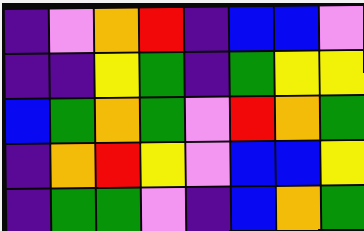[["indigo", "violet", "orange", "red", "indigo", "blue", "blue", "violet"], ["indigo", "indigo", "yellow", "green", "indigo", "green", "yellow", "yellow"], ["blue", "green", "orange", "green", "violet", "red", "orange", "green"], ["indigo", "orange", "red", "yellow", "violet", "blue", "blue", "yellow"], ["indigo", "green", "green", "violet", "indigo", "blue", "orange", "green"]]